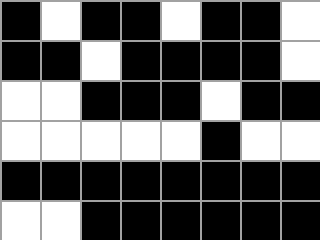[["black", "white", "black", "black", "white", "black", "black", "white"], ["black", "black", "white", "black", "black", "black", "black", "white"], ["white", "white", "black", "black", "black", "white", "black", "black"], ["white", "white", "white", "white", "white", "black", "white", "white"], ["black", "black", "black", "black", "black", "black", "black", "black"], ["white", "white", "black", "black", "black", "black", "black", "black"]]